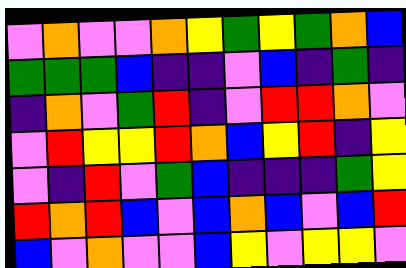[["violet", "orange", "violet", "violet", "orange", "yellow", "green", "yellow", "green", "orange", "blue"], ["green", "green", "green", "blue", "indigo", "indigo", "violet", "blue", "indigo", "green", "indigo"], ["indigo", "orange", "violet", "green", "red", "indigo", "violet", "red", "red", "orange", "violet"], ["violet", "red", "yellow", "yellow", "red", "orange", "blue", "yellow", "red", "indigo", "yellow"], ["violet", "indigo", "red", "violet", "green", "blue", "indigo", "indigo", "indigo", "green", "yellow"], ["red", "orange", "red", "blue", "violet", "blue", "orange", "blue", "violet", "blue", "red"], ["blue", "violet", "orange", "violet", "violet", "blue", "yellow", "violet", "yellow", "yellow", "violet"]]